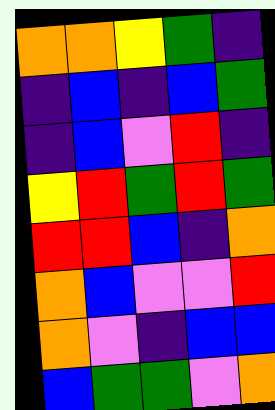[["orange", "orange", "yellow", "green", "indigo"], ["indigo", "blue", "indigo", "blue", "green"], ["indigo", "blue", "violet", "red", "indigo"], ["yellow", "red", "green", "red", "green"], ["red", "red", "blue", "indigo", "orange"], ["orange", "blue", "violet", "violet", "red"], ["orange", "violet", "indigo", "blue", "blue"], ["blue", "green", "green", "violet", "orange"]]